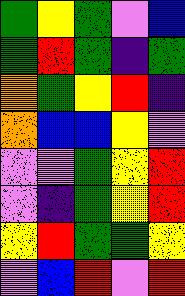[["green", "yellow", "green", "violet", "blue"], ["green", "red", "green", "indigo", "green"], ["orange", "green", "yellow", "red", "indigo"], ["orange", "blue", "blue", "yellow", "violet"], ["violet", "violet", "green", "yellow", "red"], ["violet", "indigo", "green", "yellow", "red"], ["yellow", "red", "green", "green", "yellow"], ["violet", "blue", "red", "violet", "red"]]